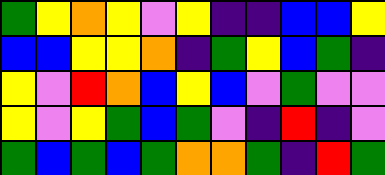[["green", "yellow", "orange", "yellow", "violet", "yellow", "indigo", "indigo", "blue", "blue", "yellow"], ["blue", "blue", "yellow", "yellow", "orange", "indigo", "green", "yellow", "blue", "green", "indigo"], ["yellow", "violet", "red", "orange", "blue", "yellow", "blue", "violet", "green", "violet", "violet"], ["yellow", "violet", "yellow", "green", "blue", "green", "violet", "indigo", "red", "indigo", "violet"], ["green", "blue", "green", "blue", "green", "orange", "orange", "green", "indigo", "red", "green"]]